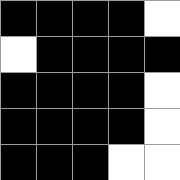[["black", "black", "black", "black", "white"], ["white", "black", "black", "black", "black"], ["black", "black", "black", "black", "white"], ["black", "black", "black", "black", "white"], ["black", "black", "black", "white", "white"]]